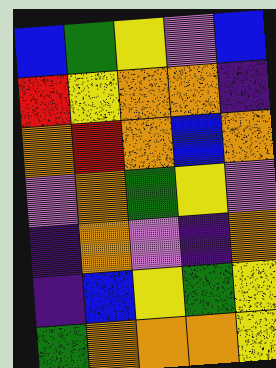[["blue", "green", "yellow", "violet", "blue"], ["red", "yellow", "orange", "orange", "indigo"], ["orange", "red", "orange", "blue", "orange"], ["violet", "orange", "green", "yellow", "violet"], ["indigo", "orange", "violet", "indigo", "orange"], ["indigo", "blue", "yellow", "green", "yellow"], ["green", "orange", "orange", "orange", "yellow"]]